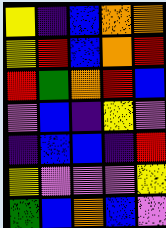[["yellow", "indigo", "blue", "orange", "orange"], ["yellow", "red", "blue", "orange", "red"], ["red", "green", "orange", "red", "blue"], ["violet", "blue", "indigo", "yellow", "violet"], ["indigo", "blue", "blue", "indigo", "red"], ["yellow", "violet", "violet", "violet", "yellow"], ["green", "blue", "orange", "blue", "violet"]]